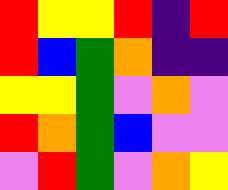[["red", "yellow", "yellow", "red", "indigo", "red"], ["red", "blue", "green", "orange", "indigo", "indigo"], ["yellow", "yellow", "green", "violet", "orange", "violet"], ["red", "orange", "green", "blue", "violet", "violet"], ["violet", "red", "green", "violet", "orange", "yellow"]]